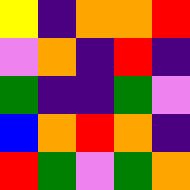[["yellow", "indigo", "orange", "orange", "red"], ["violet", "orange", "indigo", "red", "indigo"], ["green", "indigo", "indigo", "green", "violet"], ["blue", "orange", "red", "orange", "indigo"], ["red", "green", "violet", "green", "orange"]]